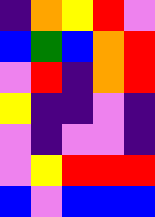[["indigo", "orange", "yellow", "red", "violet"], ["blue", "green", "blue", "orange", "red"], ["violet", "red", "indigo", "orange", "red"], ["yellow", "indigo", "indigo", "violet", "indigo"], ["violet", "indigo", "violet", "violet", "indigo"], ["violet", "yellow", "red", "red", "red"], ["blue", "violet", "blue", "blue", "blue"]]